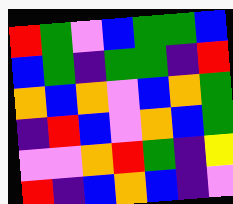[["red", "green", "violet", "blue", "green", "green", "blue"], ["blue", "green", "indigo", "green", "green", "indigo", "red"], ["orange", "blue", "orange", "violet", "blue", "orange", "green"], ["indigo", "red", "blue", "violet", "orange", "blue", "green"], ["violet", "violet", "orange", "red", "green", "indigo", "yellow"], ["red", "indigo", "blue", "orange", "blue", "indigo", "violet"]]